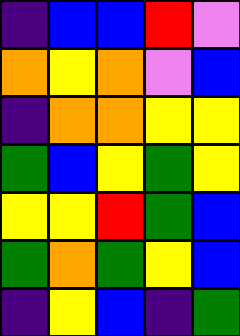[["indigo", "blue", "blue", "red", "violet"], ["orange", "yellow", "orange", "violet", "blue"], ["indigo", "orange", "orange", "yellow", "yellow"], ["green", "blue", "yellow", "green", "yellow"], ["yellow", "yellow", "red", "green", "blue"], ["green", "orange", "green", "yellow", "blue"], ["indigo", "yellow", "blue", "indigo", "green"]]